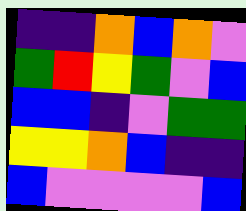[["indigo", "indigo", "orange", "blue", "orange", "violet"], ["green", "red", "yellow", "green", "violet", "blue"], ["blue", "blue", "indigo", "violet", "green", "green"], ["yellow", "yellow", "orange", "blue", "indigo", "indigo"], ["blue", "violet", "violet", "violet", "violet", "blue"]]